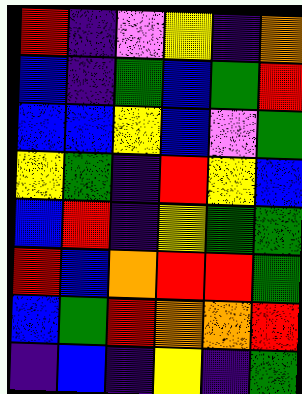[["red", "indigo", "violet", "yellow", "indigo", "orange"], ["blue", "indigo", "green", "blue", "green", "red"], ["blue", "blue", "yellow", "blue", "violet", "green"], ["yellow", "green", "indigo", "red", "yellow", "blue"], ["blue", "red", "indigo", "yellow", "green", "green"], ["red", "blue", "orange", "red", "red", "green"], ["blue", "green", "red", "orange", "orange", "red"], ["indigo", "blue", "indigo", "yellow", "indigo", "green"]]